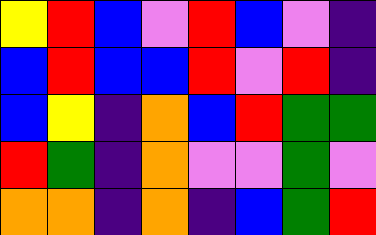[["yellow", "red", "blue", "violet", "red", "blue", "violet", "indigo"], ["blue", "red", "blue", "blue", "red", "violet", "red", "indigo"], ["blue", "yellow", "indigo", "orange", "blue", "red", "green", "green"], ["red", "green", "indigo", "orange", "violet", "violet", "green", "violet"], ["orange", "orange", "indigo", "orange", "indigo", "blue", "green", "red"]]